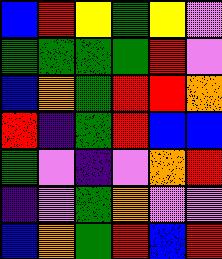[["blue", "red", "yellow", "green", "yellow", "violet"], ["green", "green", "green", "green", "red", "violet"], ["blue", "orange", "green", "red", "red", "orange"], ["red", "indigo", "green", "red", "blue", "blue"], ["green", "violet", "indigo", "violet", "orange", "red"], ["indigo", "violet", "green", "orange", "violet", "violet"], ["blue", "orange", "green", "red", "blue", "red"]]